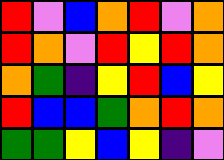[["red", "violet", "blue", "orange", "red", "violet", "orange"], ["red", "orange", "violet", "red", "yellow", "red", "orange"], ["orange", "green", "indigo", "yellow", "red", "blue", "yellow"], ["red", "blue", "blue", "green", "orange", "red", "orange"], ["green", "green", "yellow", "blue", "yellow", "indigo", "violet"]]